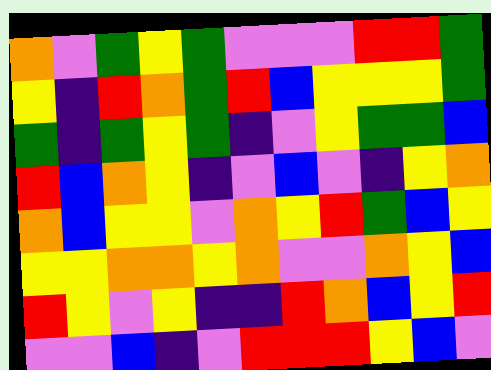[["orange", "violet", "green", "yellow", "green", "violet", "violet", "violet", "red", "red", "green"], ["yellow", "indigo", "red", "orange", "green", "red", "blue", "yellow", "yellow", "yellow", "green"], ["green", "indigo", "green", "yellow", "green", "indigo", "violet", "yellow", "green", "green", "blue"], ["red", "blue", "orange", "yellow", "indigo", "violet", "blue", "violet", "indigo", "yellow", "orange"], ["orange", "blue", "yellow", "yellow", "violet", "orange", "yellow", "red", "green", "blue", "yellow"], ["yellow", "yellow", "orange", "orange", "yellow", "orange", "violet", "violet", "orange", "yellow", "blue"], ["red", "yellow", "violet", "yellow", "indigo", "indigo", "red", "orange", "blue", "yellow", "red"], ["violet", "violet", "blue", "indigo", "violet", "red", "red", "red", "yellow", "blue", "violet"]]